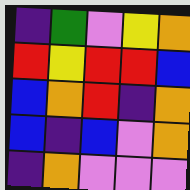[["indigo", "green", "violet", "yellow", "orange"], ["red", "yellow", "red", "red", "blue"], ["blue", "orange", "red", "indigo", "orange"], ["blue", "indigo", "blue", "violet", "orange"], ["indigo", "orange", "violet", "violet", "violet"]]